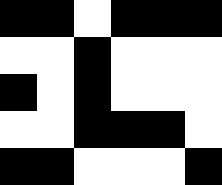[["black", "black", "white", "black", "black", "black"], ["white", "white", "black", "white", "white", "white"], ["black", "white", "black", "white", "white", "white"], ["white", "white", "black", "black", "black", "white"], ["black", "black", "white", "white", "white", "black"]]